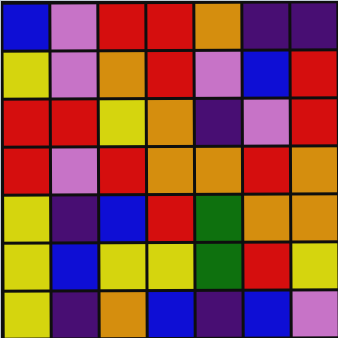[["blue", "violet", "red", "red", "orange", "indigo", "indigo"], ["yellow", "violet", "orange", "red", "violet", "blue", "red"], ["red", "red", "yellow", "orange", "indigo", "violet", "red"], ["red", "violet", "red", "orange", "orange", "red", "orange"], ["yellow", "indigo", "blue", "red", "green", "orange", "orange"], ["yellow", "blue", "yellow", "yellow", "green", "red", "yellow"], ["yellow", "indigo", "orange", "blue", "indigo", "blue", "violet"]]